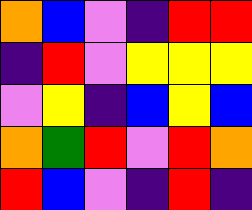[["orange", "blue", "violet", "indigo", "red", "red"], ["indigo", "red", "violet", "yellow", "yellow", "yellow"], ["violet", "yellow", "indigo", "blue", "yellow", "blue"], ["orange", "green", "red", "violet", "red", "orange"], ["red", "blue", "violet", "indigo", "red", "indigo"]]